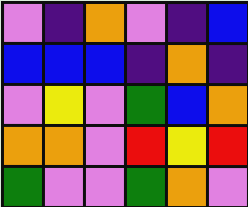[["violet", "indigo", "orange", "violet", "indigo", "blue"], ["blue", "blue", "blue", "indigo", "orange", "indigo"], ["violet", "yellow", "violet", "green", "blue", "orange"], ["orange", "orange", "violet", "red", "yellow", "red"], ["green", "violet", "violet", "green", "orange", "violet"]]